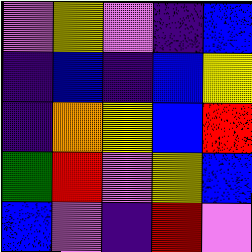[["violet", "yellow", "violet", "indigo", "blue"], ["indigo", "blue", "indigo", "blue", "yellow"], ["indigo", "orange", "yellow", "blue", "red"], ["green", "red", "violet", "yellow", "blue"], ["blue", "violet", "indigo", "red", "violet"]]